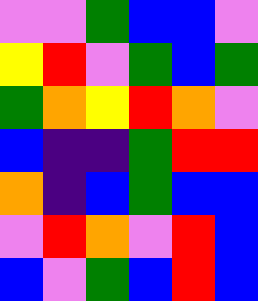[["violet", "violet", "green", "blue", "blue", "violet"], ["yellow", "red", "violet", "green", "blue", "green"], ["green", "orange", "yellow", "red", "orange", "violet"], ["blue", "indigo", "indigo", "green", "red", "red"], ["orange", "indigo", "blue", "green", "blue", "blue"], ["violet", "red", "orange", "violet", "red", "blue"], ["blue", "violet", "green", "blue", "red", "blue"]]